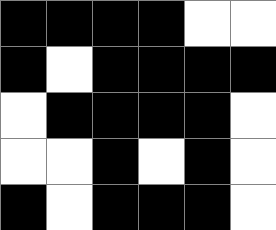[["black", "black", "black", "black", "white", "white"], ["black", "white", "black", "black", "black", "black"], ["white", "black", "black", "black", "black", "white"], ["white", "white", "black", "white", "black", "white"], ["black", "white", "black", "black", "black", "white"]]